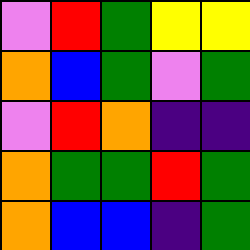[["violet", "red", "green", "yellow", "yellow"], ["orange", "blue", "green", "violet", "green"], ["violet", "red", "orange", "indigo", "indigo"], ["orange", "green", "green", "red", "green"], ["orange", "blue", "blue", "indigo", "green"]]